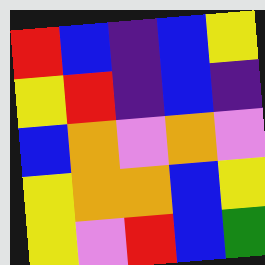[["red", "blue", "indigo", "blue", "yellow"], ["yellow", "red", "indigo", "blue", "indigo"], ["blue", "orange", "violet", "orange", "violet"], ["yellow", "orange", "orange", "blue", "yellow"], ["yellow", "violet", "red", "blue", "green"]]